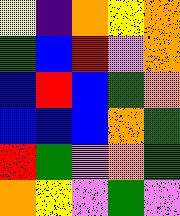[["yellow", "indigo", "orange", "yellow", "orange"], ["green", "blue", "red", "violet", "orange"], ["blue", "red", "blue", "green", "orange"], ["blue", "blue", "blue", "orange", "green"], ["red", "green", "violet", "orange", "green"], ["orange", "yellow", "violet", "green", "violet"]]